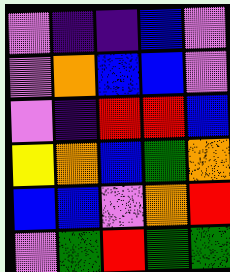[["violet", "indigo", "indigo", "blue", "violet"], ["violet", "orange", "blue", "blue", "violet"], ["violet", "indigo", "red", "red", "blue"], ["yellow", "orange", "blue", "green", "orange"], ["blue", "blue", "violet", "orange", "red"], ["violet", "green", "red", "green", "green"]]